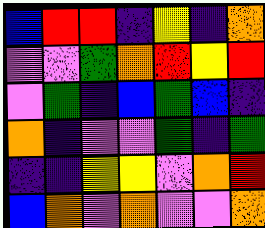[["blue", "red", "red", "indigo", "yellow", "indigo", "orange"], ["violet", "violet", "green", "orange", "red", "yellow", "red"], ["violet", "green", "indigo", "blue", "green", "blue", "indigo"], ["orange", "indigo", "violet", "violet", "green", "indigo", "green"], ["indigo", "indigo", "yellow", "yellow", "violet", "orange", "red"], ["blue", "orange", "violet", "orange", "violet", "violet", "orange"]]